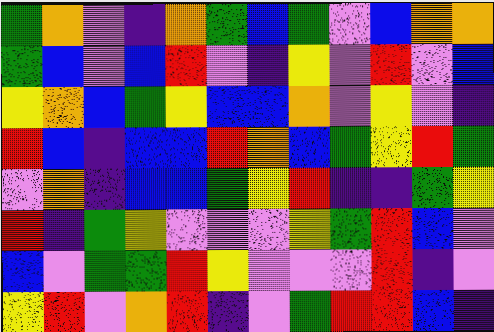[["green", "orange", "violet", "indigo", "orange", "green", "blue", "green", "violet", "blue", "orange", "orange"], ["green", "blue", "violet", "blue", "red", "violet", "indigo", "yellow", "violet", "red", "violet", "blue"], ["yellow", "orange", "blue", "green", "yellow", "blue", "blue", "orange", "violet", "yellow", "violet", "indigo"], ["red", "blue", "indigo", "blue", "blue", "red", "orange", "blue", "green", "yellow", "red", "green"], ["violet", "orange", "indigo", "blue", "blue", "green", "yellow", "red", "indigo", "indigo", "green", "yellow"], ["red", "indigo", "green", "yellow", "violet", "violet", "violet", "yellow", "green", "red", "blue", "violet"], ["blue", "violet", "green", "green", "red", "yellow", "violet", "violet", "violet", "red", "indigo", "violet"], ["yellow", "red", "violet", "orange", "red", "indigo", "violet", "green", "red", "red", "blue", "indigo"]]